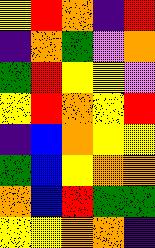[["yellow", "red", "orange", "indigo", "red"], ["indigo", "orange", "green", "violet", "orange"], ["green", "red", "yellow", "yellow", "violet"], ["yellow", "red", "orange", "yellow", "red"], ["indigo", "blue", "orange", "yellow", "yellow"], ["green", "blue", "yellow", "orange", "orange"], ["orange", "blue", "red", "green", "green"], ["yellow", "yellow", "orange", "orange", "indigo"]]